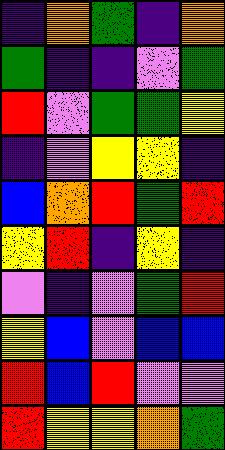[["indigo", "orange", "green", "indigo", "orange"], ["green", "indigo", "indigo", "violet", "green"], ["red", "violet", "green", "green", "yellow"], ["indigo", "violet", "yellow", "yellow", "indigo"], ["blue", "orange", "red", "green", "red"], ["yellow", "red", "indigo", "yellow", "indigo"], ["violet", "indigo", "violet", "green", "red"], ["yellow", "blue", "violet", "blue", "blue"], ["red", "blue", "red", "violet", "violet"], ["red", "yellow", "yellow", "orange", "green"]]